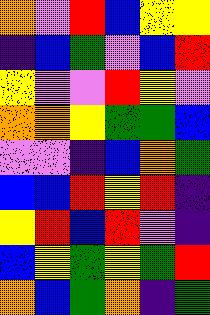[["orange", "violet", "red", "blue", "yellow", "yellow"], ["indigo", "blue", "green", "violet", "blue", "red"], ["yellow", "violet", "violet", "red", "yellow", "violet"], ["orange", "orange", "yellow", "green", "green", "blue"], ["violet", "violet", "indigo", "blue", "orange", "green"], ["blue", "blue", "red", "yellow", "red", "indigo"], ["yellow", "red", "blue", "red", "violet", "indigo"], ["blue", "yellow", "green", "yellow", "green", "red"], ["orange", "blue", "green", "orange", "indigo", "green"]]